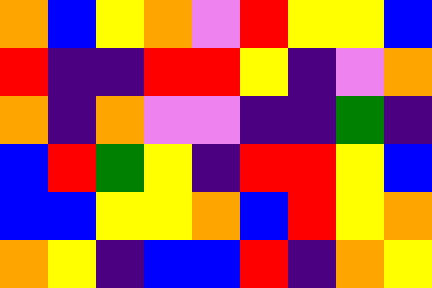[["orange", "blue", "yellow", "orange", "violet", "red", "yellow", "yellow", "blue"], ["red", "indigo", "indigo", "red", "red", "yellow", "indigo", "violet", "orange"], ["orange", "indigo", "orange", "violet", "violet", "indigo", "indigo", "green", "indigo"], ["blue", "red", "green", "yellow", "indigo", "red", "red", "yellow", "blue"], ["blue", "blue", "yellow", "yellow", "orange", "blue", "red", "yellow", "orange"], ["orange", "yellow", "indigo", "blue", "blue", "red", "indigo", "orange", "yellow"]]